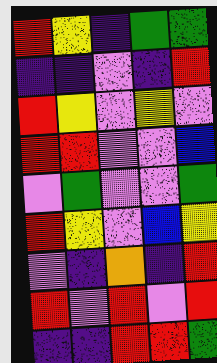[["red", "yellow", "indigo", "green", "green"], ["indigo", "indigo", "violet", "indigo", "red"], ["red", "yellow", "violet", "yellow", "violet"], ["red", "red", "violet", "violet", "blue"], ["violet", "green", "violet", "violet", "green"], ["red", "yellow", "violet", "blue", "yellow"], ["violet", "indigo", "orange", "indigo", "red"], ["red", "violet", "red", "violet", "red"], ["indigo", "indigo", "red", "red", "green"]]